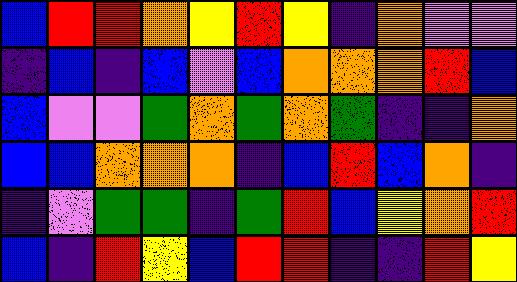[["blue", "red", "red", "orange", "yellow", "red", "yellow", "indigo", "orange", "violet", "violet"], ["indigo", "blue", "indigo", "blue", "violet", "blue", "orange", "orange", "orange", "red", "blue"], ["blue", "violet", "violet", "green", "orange", "green", "orange", "green", "indigo", "indigo", "orange"], ["blue", "blue", "orange", "orange", "orange", "indigo", "blue", "red", "blue", "orange", "indigo"], ["indigo", "violet", "green", "green", "indigo", "green", "red", "blue", "yellow", "orange", "red"], ["blue", "indigo", "red", "yellow", "blue", "red", "red", "indigo", "indigo", "red", "yellow"]]